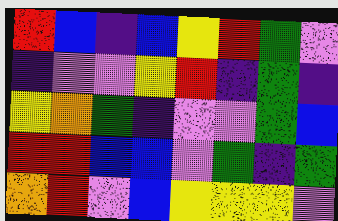[["red", "blue", "indigo", "blue", "yellow", "red", "green", "violet"], ["indigo", "violet", "violet", "yellow", "red", "indigo", "green", "indigo"], ["yellow", "orange", "green", "indigo", "violet", "violet", "green", "blue"], ["red", "red", "blue", "blue", "violet", "green", "indigo", "green"], ["orange", "red", "violet", "blue", "yellow", "yellow", "yellow", "violet"]]